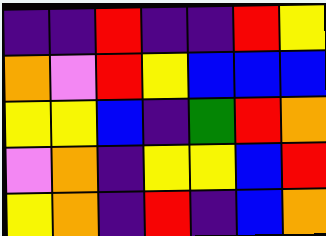[["indigo", "indigo", "red", "indigo", "indigo", "red", "yellow"], ["orange", "violet", "red", "yellow", "blue", "blue", "blue"], ["yellow", "yellow", "blue", "indigo", "green", "red", "orange"], ["violet", "orange", "indigo", "yellow", "yellow", "blue", "red"], ["yellow", "orange", "indigo", "red", "indigo", "blue", "orange"]]